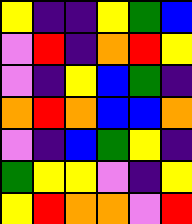[["yellow", "indigo", "indigo", "yellow", "green", "blue"], ["violet", "red", "indigo", "orange", "red", "yellow"], ["violet", "indigo", "yellow", "blue", "green", "indigo"], ["orange", "red", "orange", "blue", "blue", "orange"], ["violet", "indigo", "blue", "green", "yellow", "indigo"], ["green", "yellow", "yellow", "violet", "indigo", "yellow"], ["yellow", "red", "orange", "orange", "violet", "red"]]